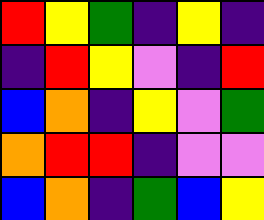[["red", "yellow", "green", "indigo", "yellow", "indigo"], ["indigo", "red", "yellow", "violet", "indigo", "red"], ["blue", "orange", "indigo", "yellow", "violet", "green"], ["orange", "red", "red", "indigo", "violet", "violet"], ["blue", "orange", "indigo", "green", "blue", "yellow"]]